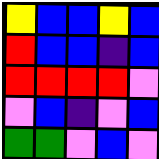[["yellow", "blue", "blue", "yellow", "blue"], ["red", "blue", "blue", "indigo", "blue"], ["red", "red", "red", "red", "violet"], ["violet", "blue", "indigo", "violet", "blue"], ["green", "green", "violet", "blue", "violet"]]